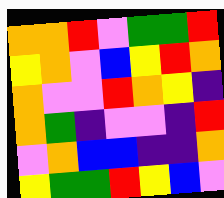[["orange", "orange", "red", "violet", "green", "green", "red"], ["yellow", "orange", "violet", "blue", "yellow", "red", "orange"], ["orange", "violet", "violet", "red", "orange", "yellow", "indigo"], ["orange", "green", "indigo", "violet", "violet", "indigo", "red"], ["violet", "orange", "blue", "blue", "indigo", "indigo", "orange"], ["yellow", "green", "green", "red", "yellow", "blue", "violet"]]